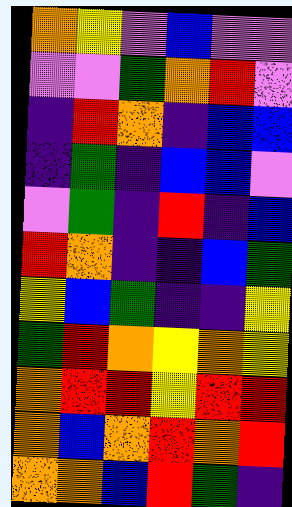[["orange", "yellow", "violet", "blue", "violet", "violet"], ["violet", "violet", "green", "orange", "red", "violet"], ["indigo", "red", "orange", "indigo", "blue", "blue"], ["indigo", "green", "indigo", "blue", "blue", "violet"], ["violet", "green", "indigo", "red", "indigo", "blue"], ["red", "orange", "indigo", "indigo", "blue", "green"], ["yellow", "blue", "green", "indigo", "indigo", "yellow"], ["green", "red", "orange", "yellow", "orange", "yellow"], ["orange", "red", "red", "yellow", "red", "red"], ["orange", "blue", "orange", "red", "orange", "red"], ["orange", "orange", "blue", "red", "green", "indigo"]]